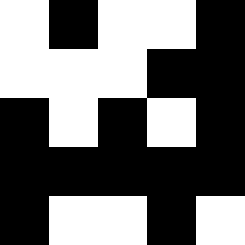[["white", "black", "white", "white", "black"], ["white", "white", "white", "black", "black"], ["black", "white", "black", "white", "black"], ["black", "black", "black", "black", "black"], ["black", "white", "white", "black", "white"]]